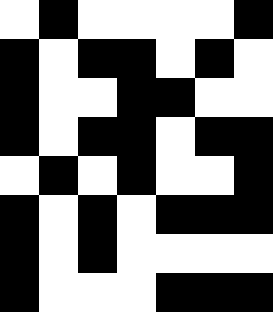[["white", "black", "white", "white", "white", "white", "black"], ["black", "white", "black", "black", "white", "black", "white"], ["black", "white", "white", "black", "black", "white", "white"], ["black", "white", "black", "black", "white", "black", "black"], ["white", "black", "white", "black", "white", "white", "black"], ["black", "white", "black", "white", "black", "black", "black"], ["black", "white", "black", "white", "white", "white", "white"], ["black", "white", "white", "white", "black", "black", "black"]]